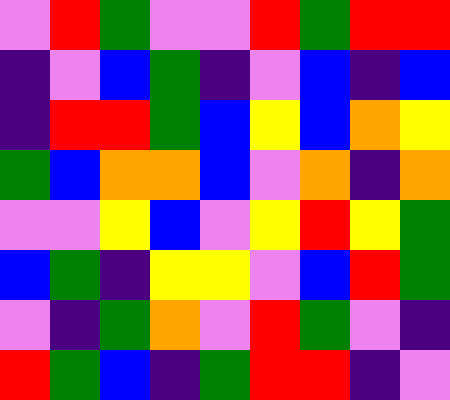[["violet", "red", "green", "violet", "violet", "red", "green", "red", "red"], ["indigo", "violet", "blue", "green", "indigo", "violet", "blue", "indigo", "blue"], ["indigo", "red", "red", "green", "blue", "yellow", "blue", "orange", "yellow"], ["green", "blue", "orange", "orange", "blue", "violet", "orange", "indigo", "orange"], ["violet", "violet", "yellow", "blue", "violet", "yellow", "red", "yellow", "green"], ["blue", "green", "indigo", "yellow", "yellow", "violet", "blue", "red", "green"], ["violet", "indigo", "green", "orange", "violet", "red", "green", "violet", "indigo"], ["red", "green", "blue", "indigo", "green", "red", "red", "indigo", "violet"]]